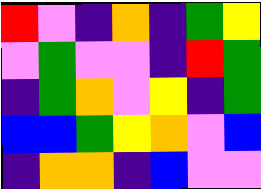[["red", "violet", "indigo", "orange", "indigo", "green", "yellow"], ["violet", "green", "violet", "violet", "indigo", "red", "green"], ["indigo", "green", "orange", "violet", "yellow", "indigo", "green"], ["blue", "blue", "green", "yellow", "orange", "violet", "blue"], ["indigo", "orange", "orange", "indigo", "blue", "violet", "violet"]]